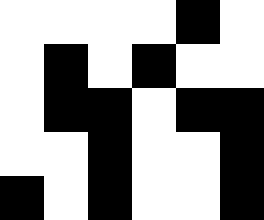[["white", "white", "white", "white", "black", "white"], ["white", "black", "white", "black", "white", "white"], ["white", "black", "black", "white", "black", "black"], ["white", "white", "black", "white", "white", "black"], ["black", "white", "black", "white", "white", "black"]]